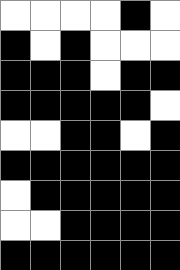[["white", "white", "white", "white", "black", "white"], ["black", "white", "black", "white", "white", "white"], ["black", "black", "black", "white", "black", "black"], ["black", "black", "black", "black", "black", "white"], ["white", "white", "black", "black", "white", "black"], ["black", "black", "black", "black", "black", "black"], ["white", "black", "black", "black", "black", "black"], ["white", "white", "black", "black", "black", "black"], ["black", "black", "black", "black", "black", "black"]]